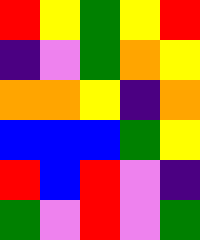[["red", "yellow", "green", "yellow", "red"], ["indigo", "violet", "green", "orange", "yellow"], ["orange", "orange", "yellow", "indigo", "orange"], ["blue", "blue", "blue", "green", "yellow"], ["red", "blue", "red", "violet", "indigo"], ["green", "violet", "red", "violet", "green"]]